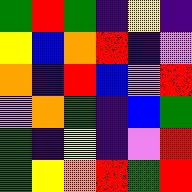[["green", "red", "green", "indigo", "yellow", "indigo"], ["yellow", "blue", "orange", "red", "indigo", "violet"], ["orange", "indigo", "red", "blue", "violet", "red"], ["violet", "orange", "green", "indigo", "blue", "green"], ["green", "indigo", "yellow", "indigo", "violet", "red"], ["green", "yellow", "orange", "red", "green", "red"]]